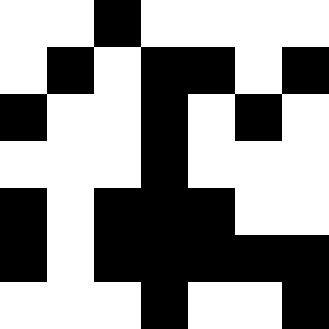[["white", "white", "black", "white", "white", "white", "white"], ["white", "black", "white", "black", "black", "white", "black"], ["black", "white", "white", "black", "white", "black", "white"], ["white", "white", "white", "black", "white", "white", "white"], ["black", "white", "black", "black", "black", "white", "white"], ["black", "white", "black", "black", "black", "black", "black"], ["white", "white", "white", "black", "white", "white", "black"]]